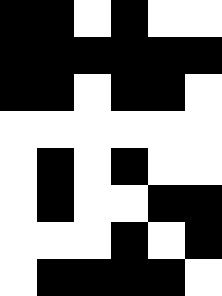[["black", "black", "white", "black", "white", "white"], ["black", "black", "black", "black", "black", "black"], ["black", "black", "white", "black", "black", "white"], ["white", "white", "white", "white", "white", "white"], ["white", "black", "white", "black", "white", "white"], ["white", "black", "white", "white", "black", "black"], ["white", "white", "white", "black", "white", "black"], ["white", "black", "black", "black", "black", "white"]]